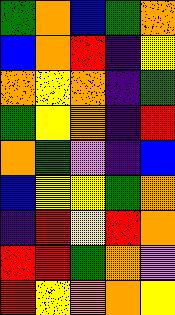[["green", "orange", "blue", "green", "orange"], ["blue", "orange", "red", "indigo", "yellow"], ["orange", "yellow", "orange", "indigo", "green"], ["green", "yellow", "orange", "indigo", "red"], ["orange", "green", "violet", "indigo", "blue"], ["blue", "yellow", "yellow", "green", "orange"], ["indigo", "red", "yellow", "red", "orange"], ["red", "red", "green", "orange", "violet"], ["red", "yellow", "orange", "orange", "yellow"]]